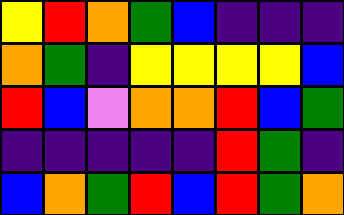[["yellow", "red", "orange", "green", "blue", "indigo", "indigo", "indigo"], ["orange", "green", "indigo", "yellow", "yellow", "yellow", "yellow", "blue"], ["red", "blue", "violet", "orange", "orange", "red", "blue", "green"], ["indigo", "indigo", "indigo", "indigo", "indigo", "red", "green", "indigo"], ["blue", "orange", "green", "red", "blue", "red", "green", "orange"]]